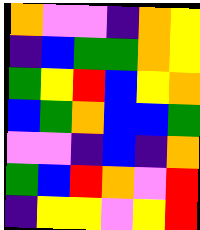[["orange", "violet", "violet", "indigo", "orange", "yellow"], ["indigo", "blue", "green", "green", "orange", "yellow"], ["green", "yellow", "red", "blue", "yellow", "orange"], ["blue", "green", "orange", "blue", "blue", "green"], ["violet", "violet", "indigo", "blue", "indigo", "orange"], ["green", "blue", "red", "orange", "violet", "red"], ["indigo", "yellow", "yellow", "violet", "yellow", "red"]]